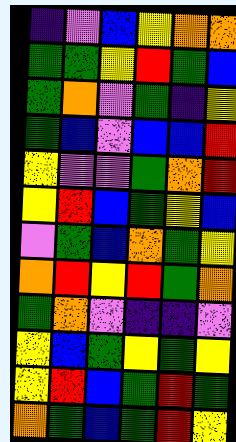[["indigo", "violet", "blue", "yellow", "orange", "orange"], ["green", "green", "yellow", "red", "green", "blue"], ["green", "orange", "violet", "green", "indigo", "yellow"], ["green", "blue", "violet", "blue", "blue", "red"], ["yellow", "violet", "violet", "green", "orange", "red"], ["yellow", "red", "blue", "green", "yellow", "blue"], ["violet", "green", "blue", "orange", "green", "yellow"], ["orange", "red", "yellow", "red", "green", "orange"], ["green", "orange", "violet", "indigo", "indigo", "violet"], ["yellow", "blue", "green", "yellow", "green", "yellow"], ["yellow", "red", "blue", "green", "red", "green"], ["orange", "green", "blue", "green", "red", "yellow"]]